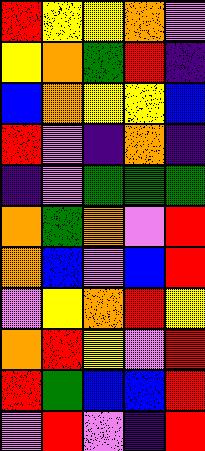[["red", "yellow", "yellow", "orange", "violet"], ["yellow", "orange", "green", "red", "indigo"], ["blue", "orange", "yellow", "yellow", "blue"], ["red", "violet", "indigo", "orange", "indigo"], ["indigo", "violet", "green", "green", "green"], ["orange", "green", "orange", "violet", "red"], ["orange", "blue", "violet", "blue", "red"], ["violet", "yellow", "orange", "red", "yellow"], ["orange", "red", "yellow", "violet", "red"], ["red", "green", "blue", "blue", "red"], ["violet", "red", "violet", "indigo", "red"]]